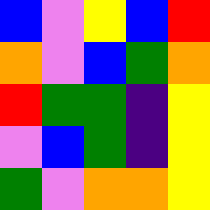[["blue", "violet", "yellow", "blue", "red"], ["orange", "violet", "blue", "green", "orange"], ["red", "green", "green", "indigo", "yellow"], ["violet", "blue", "green", "indigo", "yellow"], ["green", "violet", "orange", "orange", "yellow"]]